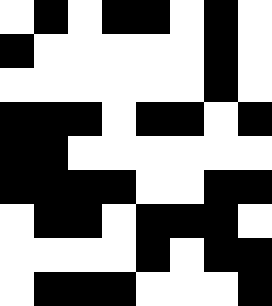[["white", "black", "white", "black", "black", "white", "black", "white"], ["black", "white", "white", "white", "white", "white", "black", "white"], ["white", "white", "white", "white", "white", "white", "black", "white"], ["black", "black", "black", "white", "black", "black", "white", "black"], ["black", "black", "white", "white", "white", "white", "white", "white"], ["black", "black", "black", "black", "white", "white", "black", "black"], ["white", "black", "black", "white", "black", "black", "black", "white"], ["white", "white", "white", "white", "black", "white", "black", "black"], ["white", "black", "black", "black", "white", "white", "white", "black"]]